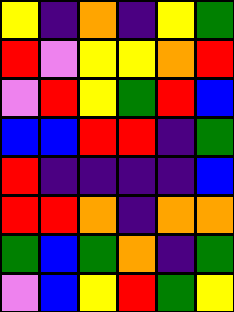[["yellow", "indigo", "orange", "indigo", "yellow", "green"], ["red", "violet", "yellow", "yellow", "orange", "red"], ["violet", "red", "yellow", "green", "red", "blue"], ["blue", "blue", "red", "red", "indigo", "green"], ["red", "indigo", "indigo", "indigo", "indigo", "blue"], ["red", "red", "orange", "indigo", "orange", "orange"], ["green", "blue", "green", "orange", "indigo", "green"], ["violet", "blue", "yellow", "red", "green", "yellow"]]